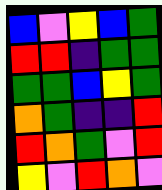[["blue", "violet", "yellow", "blue", "green"], ["red", "red", "indigo", "green", "green"], ["green", "green", "blue", "yellow", "green"], ["orange", "green", "indigo", "indigo", "red"], ["red", "orange", "green", "violet", "red"], ["yellow", "violet", "red", "orange", "violet"]]